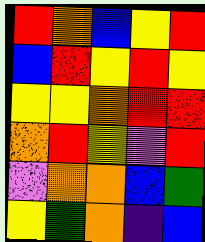[["red", "orange", "blue", "yellow", "red"], ["blue", "red", "yellow", "red", "yellow"], ["yellow", "yellow", "orange", "red", "red"], ["orange", "red", "yellow", "violet", "red"], ["violet", "orange", "orange", "blue", "green"], ["yellow", "green", "orange", "indigo", "blue"]]